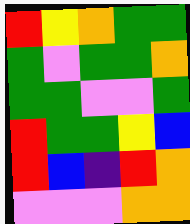[["red", "yellow", "orange", "green", "green"], ["green", "violet", "green", "green", "orange"], ["green", "green", "violet", "violet", "green"], ["red", "green", "green", "yellow", "blue"], ["red", "blue", "indigo", "red", "orange"], ["violet", "violet", "violet", "orange", "orange"]]